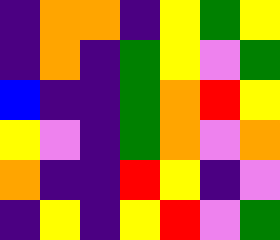[["indigo", "orange", "orange", "indigo", "yellow", "green", "yellow"], ["indigo", "orange", "indigo", "green", "yellow", "violet", "green"], ["blue", "indigo", "indigo", "green", "orange", "red", "yellow"], ["yellow", "violet", "indigo", "green", "orange", "violet", "orange"], ["orange", "indigo", "indigo", "red", "yellow", "indigo", "violet"], ["indigo", "yellow", "indigo", "yellow", "red", "violet", "green"]]